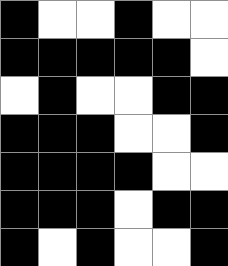[["black", "white", "white", "black", "white", "white"], ["black", "black", "black", "black", "black", "white"], ["white", "black", "white", "white", "black", "black"], ["black", "black", "black", "white", "white", "black"], ["black", "black", "black", "black", "white", "white"], ["black", "black", "black", "white", "black", "black"], ["black", "white", "black", "white", "white", "black"]]